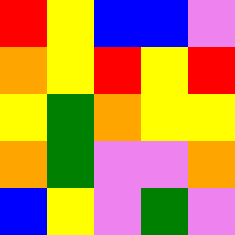[["red", "yellow", "blue", "blue", "violet"], ["orange", "yellow", "red", "yellow", "red"], ["yellow", "green", "orange", "yellow", "yellow"], ["orange", "green", "violet", "violet", "orange"], ["blue", "yellow", "violet", "green", "violet"]]